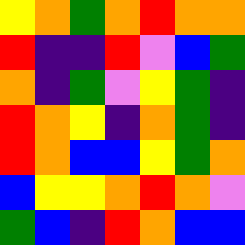[["yellow", "orange", "green", "orange", "red", "orange", "orange"], ["red", "indigo", "indigo", "red", "violet", "blue", "green"], ["orange", "indigo", "green", "violet", "yellow", "green", "indigo"], ["red", "orange", "yellow", "indigo", "orange", "green", "indigo"], ["red", "orange", "blue", "blue", "yellow", "green", "orange"], ["blue", "yellow", "yellow", "orange", "red", "orange", "violet"], ["green", "blue", "indigo", "red", "orange", "blue", "blue"]]